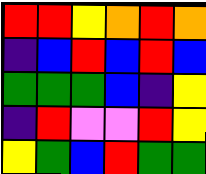[["red", "red", "yellow", "orange", "red", "orange"], ["indigo", "blue", "red", "blue", "red", "blue"], ["green", "green", "green", "blue", "indigo", "yellow"], ["indigo", "red", "violet", "violet", "red", "yellow"], ["yellow", "green", "blue", "red", "green", "green"]]